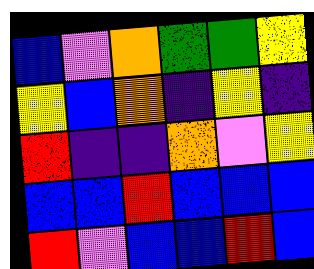[["blue", "violet", "orange", "green", "green", "yellow"], ["yellow", "blue", "orange", "indigo", "yellow", "indigo"], ["red", "indigo", "indigo", "orange", "violet", "yellow"], ["blue", "blue", "red", "blue", "blue", "blue"], ["red", "violet", "blue", "blue", "red", "blue"]]